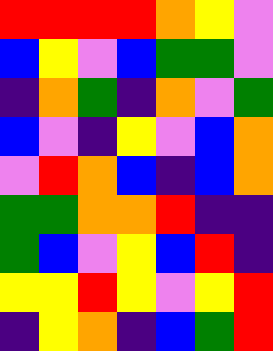[["red", "red", "red", "red", "orange", "yellow", "violet"], ["blue", "yellow", "violet", "blue", "green", "green", "violet"], ["indigo", "orange", "green", "indigo", "orange", "violet", "green"], ["blue", "violet", "indigo", "yellow", "violet", "blue", "orange"], ["violet", "red", "orange", "blue", "indigo", "blue", "orange"], ["green", "green", "orange", "orange", "red", "indigo", "indigo"], ["green", "blue", "violet", "yellow", "blue", "red", "indigo"], ["yellow", "yellow", "red", "yellow", "violet", "yellow", "red"], ["indigo", "yellow", "orange", "indigo", "blue", "green", "red"]]